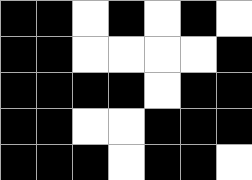[["black", "black", "white", "black", "white", "black", "white"], ["black", "black", "white", "white", "white", "white", "black"], ["black", "black", "black", "black", "white", "black", "black"], ["black", "black", "white", "white", "black", "black", "black"], ["black", "black", "black", "white", "black", "black", "white"]]